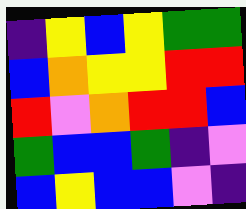[["indigo", "yellow", "blue", "yellow", "green", "green"], ["blue", "orange", "yellow", "yellow", "red", "red"], ["red", "violet", "orange", "red", "red", "blue"], ["green", "blue", "blue", "green", "indigo", "violet"], ["blue", "yellow", "blue", "blue", "violet", "indigo"]]